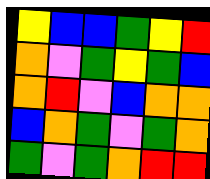[["yellow", "blue", "blue", "green", "yellow", "red"], ["orange", "violet", "green", "yellow", "green", "blue"], ["orange", "red", "violet", "blue", "orange", "orange"], ["blue", "orange", "green", "violet", "green", "orange"], ["green", "violet", "green", "orange", "red", "red"]]